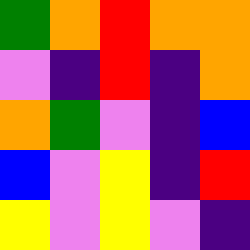[["green", "orange", "red", "orange", "orange"], ["violet", "indigo", "red", "indigo", "orange"], ["orange", "green", "violet", "indigo", "blue"], ["blue", "violet", "yellow", "indigo", "red"], ["yellow", "violet", "yellow", "violet", "indigo"]]